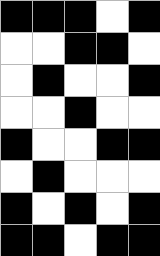[["black", "black", "black", "white", "black"], ["white", "white", "black", "black", "white"], ["white", "black", "white", "white", "black"], ["white", "white", "black", "white", "white"], ["black", "white", "white", "black", "black"], ["white", "black", "white", "white", "white"], ["black", "white", "black", "white", "black"], ["black", "black", "white", "black", "black"]]